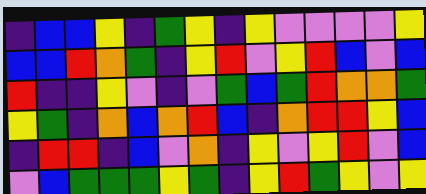[["indigo", "blue", "blue", "yellow", "indigo", "green", "yellow", "indigo", "yellow", "violet", "violet", "violet", "violet", "yellow"], ["blue", "blue", "red", "orange", "green", "indigo", "yellow", "red", "violet", "yellow", "red", "blue", "violet", "blue"], ["red", "indigo", "indigo", "yellow", "violet", "indigo", "violet", "green", "blue", "green", "red", "orange", "orange", "green"], ["yellow", "green", "indigo", "orange", "blue", "orange", "red", "blue", "indigo", "orange", "red", "red", "yellow", "blue"], ["indigo", "red", "red", "indigo", "blue", "violet", "orange", "indigo", "yellow", "violet", "yellow", "red", "violet", "blue"], ["violet", "blue", "green", "green", "green", "yellow", "green", "indigo", "yellow", "red", "green", "yellow", "violet", "yellow"]]